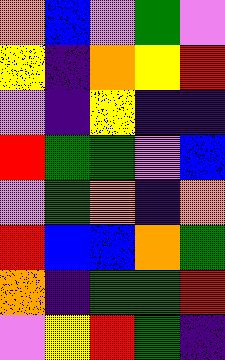[["orange", "blue", "violet", "green", "violet"], ["yellow", "indigo", "orange", "yellow", "red"], ["violet", "indigo", "yellow", "indigo", "indigo"], ["red", "green", "green", "violet", "blue"], ["violet", "green", "orange", "indigo", "orange"], ["red", "blue", "blue", "orange", "green"], ["orange", "indigo", "green", "green", "red"], ["violet", "yellow", "red", "green", "indigo"]]